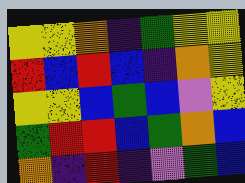[["yellow", "yellow", "orange", "indigo", "green", "yellow", "yellow"], ["red", "blue", "red", "blue", "indigo", "orange", "yellow"], ["yellow", "yellow", "blue", "green", "blue", "violet", "yellow"], ["green", "red", "red", "blue", "green", "orange", "blue"], ["orange", "indigo", "red", "indigo", "violet", "green", "blue"]]